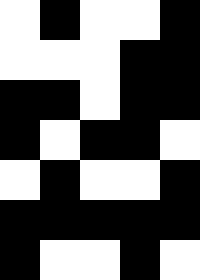[["white", "black", "white", "white", "black"], ["white", "white", "white", "black", "black"], ["black", "black", "white", "black", "black"], ["black", "white", "black", "black", "white"], ["white", "black", "white", "white", "black"], ["black", "black", "black", "black", "black"], ["black", "white", "white", "black", "white"]]